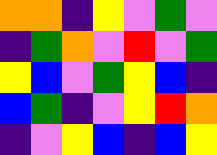[["orange", "orange", "indigo", "yellow", "violet", "green", "violet"], ["indigo", "green", "orange", "violet", "red", "violet", "green"], ["yellow", "blue", "violet", "green", "yellow", "blue", "indigo"], ["blue", "green", "indigo", "violet", "yellow", "red", "orange"], ["indigo", "violet", "yellow", "blue", "indigo", "blue", "yellow"]]